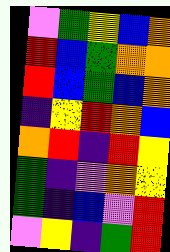[["violet", "green", "yellow", "blue", "orange"], ["red", "blue", "green", "orange", "orange"], ["red", "blue", "green", "blue", "orange"], ["indigo", "yellow", "red", "orange", "blue"], ["orange", "red", "indigo", "red", "yellow"], ["green", "indigo", "violet", "orange", "yellow"], ["green", "indigo", "blue", "violet", "red"], ["violet", "yellow", "indigo", "green", "red"]]